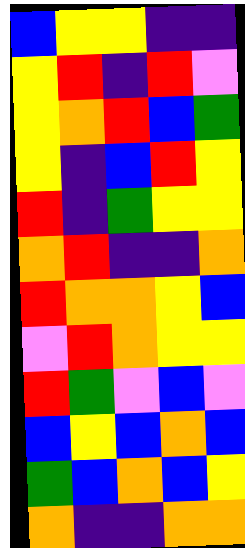[["blue", "yellow", "yellow", "indigo", "indigo"], ["yellow", "red", "indigo", "red", "violet"], ["yellow", "orange", "red", "blue", "green"], ["yellow", "indigo", "blue", "red", "yellow"], ["red", "indigo", "green", "yellow", "yellow"], ["orange", "red", "indigo", "indigo", "orange"], ["red", "orange", "orange", "yellow", "blue"], ["violet", "red", "orange", "yellow", "yellow"], ["red", "green", "violet", "blue", "violet"], ["blue", "yellow", "blue", "orange", "blue"], ["green", "blue", "orange", "blue", "yellow"], ["orange", "indigo", "indigo", "orange", "orange"]]